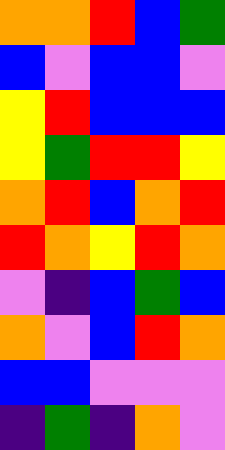[["orange", "orange", "red", "blue", "green"], ["blue", "violet", "blue", "blue", "violet"], ["yellow", "red", "blue", "blue", "blue"], ["yellow", "green", "red", "red", "yellow"], ["orange", "red", "blue", "orange", "red"], ["red", "orange", "yellow", "red", "orange"], ["violet", "indigo", "blue", "green", "blue"], ["orange", "violet", "blue", "red", "orange"], ["blue", "blue", "violet", "violet", "violet"], ["indigo", "green", "indigo", "orange", "violet"]]